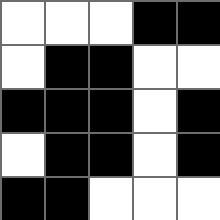[["white", "white", "white", "black", "black"], ["white", "black", "black", "white", "white"], ["black", "black", "black", "white", "black"], ["white", "black", "black", "white", "black"], ["black", "black", "white", "white", "white"]]